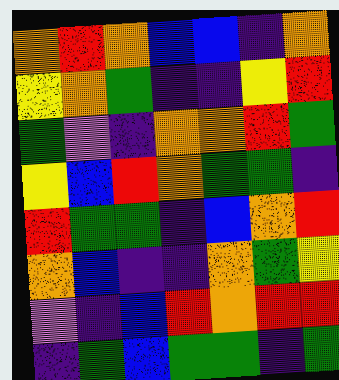[["orange", "red", "orange", "blue", "blue", "indigo", "orange"], ["yellow", "orange", "green", "indigo", "indigo", "yellow", "red"], ["green", "violet", "indigo", "orange", "orange", "red", "green"], ["yellow", "blue", "red", "orange", "green", "green", "indigo"], ["red", "green", "green", "indigo", "blue", "orange", "red"], ["orange", "blue", "indigo", "indigo", "orange", "green", "yellow"], ["violet", "indigo", "blue", "red", "orange", "red", "red"], ["indigo", "green", "blue", "green", "green", "indigo", "green"]]